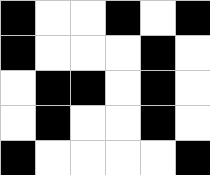[["black", "white", "white", "black", "white", "black"], ["black", "white", "white", "white", "black", "white"], ["white", "black", "black", "white", "black", "white"], ["white", "black", "white", "white", "black", "white"], ["black", "white", "white", "white", "white", "black"]]